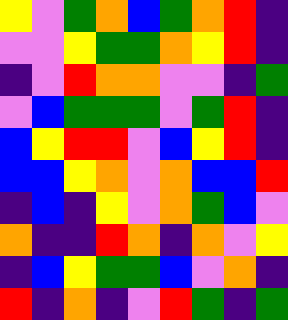[["yellow", "violet", "green", "orange", "blue", "green", "orange", "red", "indigo"], ["violet", "violet", "yellow", "green", "green", "orange", "yellow", "red", "indigo"], ["indigo", "violet", "red", "orange", "orange", "violet", "violet", "indigo", "green"], ["violet", "blue", "green", "green", "green", "violet", "green", "red", "indigo"], ["blue", "yellow", "red", "red", "violet", "blue", "yellow", "red", "indigo"], ["blue", "blue", "yellow", "orange", "violet", "orange", "blue", "blue", "red"], ["indigo", "blue", "indigo", "yellow", "violet", "orange", "green", "blue", "violet"], ["orange", "indigo", "indigo", "red", "orange", "indigo", "orange", "violet", "yellow"], ["indigo", "blue", "yellow", "green", "green", "blue", "violet", "orange", "indigo"], ["red", "indigo", "orange", "indigo", "violet", "red", "green", "indigo", "green"]]